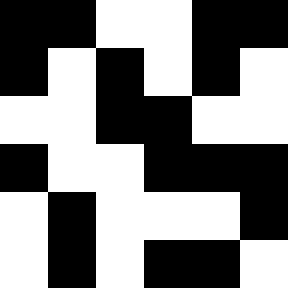[["black", "black", "white", "white", "black", "black"], ["black", "white", "black", "white", "black", "white"], ["white", "white", "black", "black", "white", "white"], ["black", "white", "white", "black", "black", "black"], ["white", "black", "white", "white", "white", "black"], ["white", "black", "white", "black", "black", "white"]]